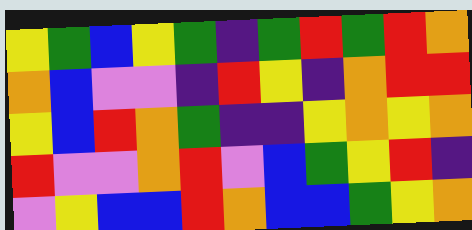[["yellow", "green", "blue", "yellow", "green", "indigo", "green", "red", "green", "red", "orange"], ["orange", "blue", "violet", "violet", "indigo", "red", "yellow", "indigo", "orange", "red", "red"], ["yellow", "blue", "red", "orange", "green", "indigo", "indigo", "yellow", "orange", "yellow", "orange"], ["red", "violet", "violet", "orange", "red", "violet", "blue", "green", "yellow", "red", "indigo"], ["violet", "yellow", "blue", "blue", "red", "orange", "blue", "blue", "green", "yellow", "orange"]]